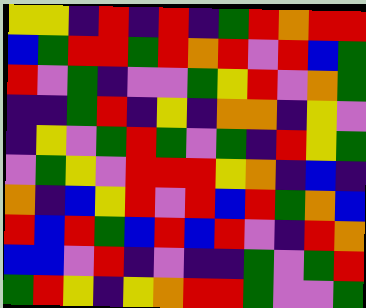[["yellow", "yellow", "indigo", "red", "indigo", "red", "indigo", "green", "red", "orange", "red", "red"], ["blue", "green", "red", "red", "green", "red", "orange", "red", "violet", "red", "blue", "green"], ["red", "violet", "green", "indigo", "violet", "violet", "green", "yellow", "red", "violet", "orange", "green"], ["indigo", "indigo", "green", "red", "indigo", "yellow", "indigo", "orange", "orange", "indigo", "yellow", "violet"], ["indigo", "yellow", "violet", "green", "red", "green", "violet", "green", "indigo", "red", "yellow", "green"], ["violet", "green", "yellow", "violet", "red", "red", "red", "yellow", "orange", "indigo", "blue", "indigo"], ["orange", "indigo", "blue", "yellow", "red", "violet", "red", "blue", "red", "green", "orange", "blue"], ["red", "blue", "red", "green", "blue", "red", "blue", "red", "violet", "indigo", "red", "orange"], ["blue", "blue", "violet", "red", "indigo", "violet", "indigo", "indigo", "green", "violet", "green", "red"], ["green", "red", "yellow", "indigo", "yellow", "orange", "red", "red", "green", "violet", "violet", "green"]]